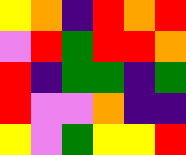[["yellow", "orange", "indigo", "red", "orange", "red"], ["violet", "red", "green", "red", "red", "orange"], ["red", "indigo", "green", "green", "indigo", "green"], ["red", "violet", "violet", "orange", "indigo", "indigo"], ["yellow", "violet", "green", "yellow", "yellow", "red"]]